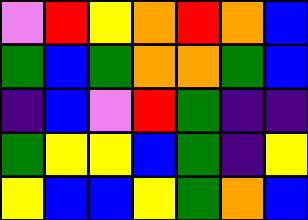[["violet", "red", "yellow", "orange", "red", "orange", "blue"], ["green", "blue", "green", "orange", "orange", "green", "blue"], ["indigo", "blue", "violet", "red", "green", "indigo", "indigo"], ["green", "yellow", "yellow", "blue", "green", "indigo", "yellow"], ["yellow", "blue", "blue", "yellow", "green", "orange", "blue"]]